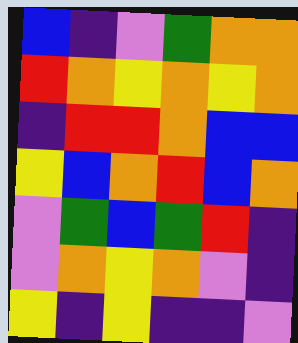[["blue", "indigo", "violet", "green", "orange", "orange"], ["red", "orange", "yellow", "orange", "yellow", "orange"], ["indigo", "red", "red", "orange", "blue", "blue"], ["yellow", "blue", "orange", "red", "blue", "orange"], ["violet", "green", "blue", "green", "red", "indigo"], ["violet", "orange", "yellow", "orange", "violet", "indigo"], ["yellow", "indigo", "yellow", "indigo", "indigo", "violet"]]